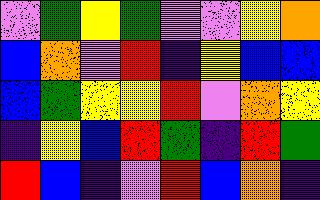[["violet", "green", "yellow", "green", "violet", "violet", "yellow", "orange"], ["blue", "orange", "violet", "red", "indigo", "yellow", "blue", "blue"], ["blue", "green", "yellow", "yellow", "red", "violet", "orange", "yellow"], ["indigo", "yellow", "blue", "red", "green", "indigo", "red", "green"], ["red", "blue", "indigo", "violet", "red", "blue", "orange", "indigo"]]